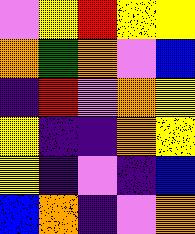[["violet", "yellow", "red", "yellow", "yellow"], ["orange", "green", "orange", "violet", "blue"], ["indigo", "red", "violet", "orange", "yellow"], ["yellow", "indigo", "indigo", "orange", "yellow"], ["yellow", "indigo", "violet", "indigo", "blue"], ["blue", "orange", "indigo", "violet", "orange"]]